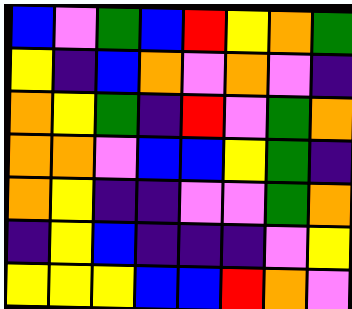[["blue", "violet", "green", "blue", "red", "yellow", "orange", "green"], ["yellow", "indigo", "blue", "orange", "violet", "orange", "violet", "indigo"], ["orange", "yellow", "green", "indigo", "red", "violet", "green", "orange"], ["orange", "orange", "violet", "blue", "blue", "yellow", "green", "indigo"], ["orange", "yellow", "indigo", "indigo", "violet", "violet", "green", "orange"], ["indigo", "yellow", "blue", "indigo", "indigo", "indigo", "violet", "yellow"], ["yellow", "yellow", "yellow", "blue", "blue", "red", "orange", "violet"]]